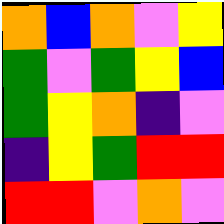[["orange", "blue", "orange", "violet", "yellow"], ["green", "violet", "green", "yellow", "blue"], ["green", "yellow", "orange", "indigo", "violet"], ["indigo", "yellow", "green", "red", "red"], ["red", "red", "violet", "orange", "violet"]]